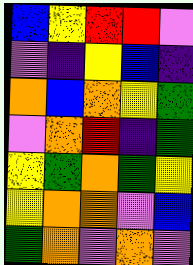[["blue", "yellow", "red", "red", "violet"], ["violet", "indigo", "yellow", "blue", "indigo"], ["orange", "blue", "orange", "yellow", "green"], ["violet", "orange", "red", "indigo", "green"], ["yellow", "green", "orange", "green", "yellow"], ["yellow", "orange", "orange", "violet", "blue"], ["green", "orange", "violet", "orange", "violet"]]